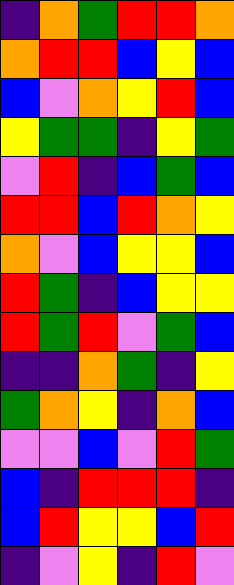[["indigo", "orange", "green", "red", "red", "orange"], ["orange", "red", "red", "blue", "yellow", "blue"], ["blue", "violet", "orange", "yellow", "red", "blue"], ["yellow", "green", "green", "indigo", "yellow", "green"], ["violet", "red", "indigo", "blue", "green", "blue"], ["red", "red", "blue", "red", "orange", "yellow"], ["orange", "violet", "blue", "yellow", "yellow", "blue"], ["red", "green", "indigo", "blue", "yellow", "yellow"], ["red", "green", "red", "violet", "green", "blue"], ["indigo", "indigo", "orange", "green", "indigo", "yellow"], ["green", "orange", "yellow", "indigo", "orange", "blue"], ["violet", "violet", "blue", "violet", "red", "green"], ["blue", "indigo", "red", "red", "red", "indigo"], ["blue", "red", "yellow", "yellow", "blue", "red"], ["indigo", "violet", "yellow", "indigo", "red", "violet"]]